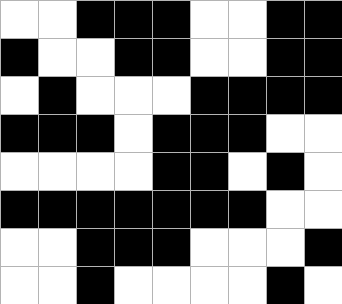[["white", "white", "black", "black", "black", "white", "white", "black", "black"], ["black", "white", "white", "black", "black", "white", "white", "black", "black"], ["white", "black", "white", "white", "white", "black", "black", "black", "black"], ["black", "black", "black", "white", "black", "black", "black", "white", "white"], ["white", "white", "white", "white", "black", "black", "white", "black", "white"], ["black", "black", "black", "black", "black", "black", "black", "white", "white"], ["white", "white", "black", "black", "black", "white", "white", "white", "black"], ["white", "white", "black", "white", "white", "white", "white", "black", "white"]]